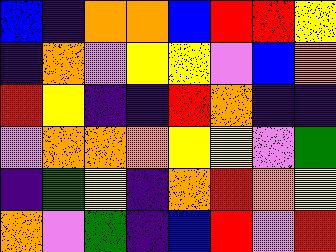[["blue", "indigo", "orange", "orange", "blue", "red", "red", "yellow"], ["indigo", "orange", "violet", "yellow", "yellow", "violet", "blue", "orange"], ["red", "yellow", "indigo", "indigo", "red", "orange", "indigo", "indigo"], ["violet", "orange", "orange", "orange", "yellow", "yellow", "violet", "green"], ["indigo", "green", "yellow", "indigo", "orange", "red", "orange", "yellow"], ["orange", "violet", "green", "indigo", "blue", "red", "violet", "red"]]